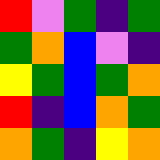[["red", "violet", "green", "indigo", "green"], ["green", "orange", "blue", "violet", "indigo"], ["yellow", "green", "blue", "green", "orange"], ["red", "indigo", "blue", "orange", "green"], ["orange", "green", "indigo", "yellow", "orange"]]